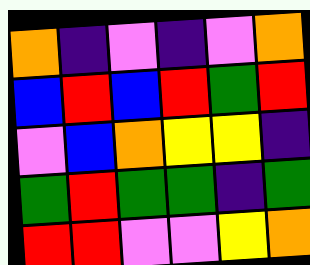[["orange", "indigo", "violet", "indigo", "violet", "orange"], ["blue", "red", "blue", "red", "green", "red"], ["violet", "blue", "orange", "yellow", "yellow", "indigo"], ["green", "red", "green", "green", "indigo", "green"], ["red", "red", "violet", "violet", "yellow", "orange"]]